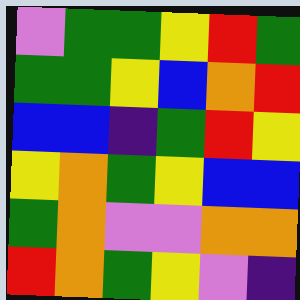[["violet", "green", "green", "yellow", "red", "green"], ["green", "green", "yellow", "blue", "orange", "red"], ["blue", "blue", "indigo", "green", "red", "yellow"], ["yellow", "orange", "green", "yellow", "blue", "blue"], ["green", "orange", "violet", "violet", "orange", "orange"], ["red", "orange", "green", "yellow", "violet", "indigo"]]